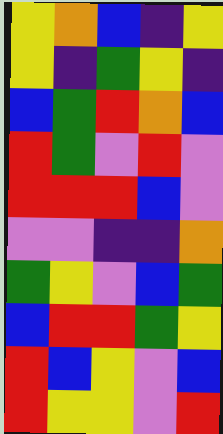[["yellow", "orange", "blue", "indigo", "yellow"], ["yellow", "indigo", "green", "yellow", "indigo"], ["blue", "green", "red", "orange", "blue"], ["red", "green", "violet", "red", "violet"], ["red", "red", "red", "blue", "violet"], ["violet", "violet", "indigo", "indigo", "orange"], ["green", "yellow", "violet", "blue", "green"], ["blue", "red", "red", "green", "yellow"], ["red", "blue", "yellow", "violet", "blue"], ["red", "yellow", "yellow", "violet", "red"]]